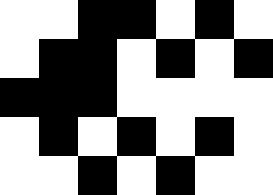[["white", "white", "black", "black", "white", "black", "white"], ["white", "black", "black", "white", "black", "white", "black"], ["black", "black", "black", "white", "white", "white", "white"], ["white", "black", "white", "black", "white", "black", "white"], ["white", "white", "black", "white", "black", "white", "white"]]